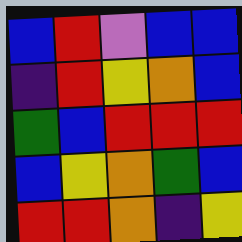[["blue", "red", "violet", "blue", "blue"], ["indigo", "red", "yellow", "orange", "blue"], ["green", "blue", "red", "red", "red"], ["blue", "yellow", "orange", "green", "blue"], ["red", "red", "orange", "indigo", "yellow"]]